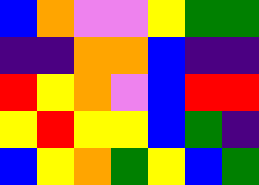[["blue", "orange", "violet", "violet", "yellow", "green", "green"], ["indigo", "indigo", "orange", "orange", "blue", "indigo", "indigo"], ["red", "yellow", "orange", "violet", "blue", "red", "red"], ["yellow", "red", "yellow", "yellow", "blue", "green", "indigo"], ["blue", "yellow", "orange", "green", "yellow", "blue", "green"]]